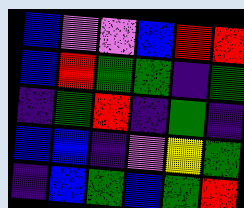[["blue", "violet", "violet", "blue", "red", "red"], ["blue", "red", "green", "green", "indigo", "green"], ["indigo", "green", "red", "indigo", "green", "indigo"], ["blue", "blue", "indigo", "violet", "yellow", "green"], ["indigo", "blue", "green", "blue", "green", "red"]]